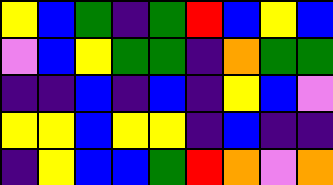[["yellow", "blue", "green", "indigo", "green", "red", "blue", "yellow", "blue"], ["violet", "blue", "yellow", "green", "green", "indigo", "orange", "green", "green"], ["indigo", "indigo", "blue", "indigo", "blue", "indigo", "yellow", "blue", "violet"], ["yellow", "yellow", "blue", "yellow", "yellow", "indigo", "blue", "indigo", "indigo"], ["indigo", "yellow", "blue", "blue", "green", "red", "orange", "violet", "orange"]]